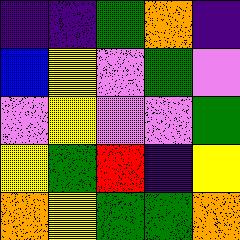[["indigo", "indigo", "green", "orange", "indigo"], ["blue", "yellow", "violet", "green", "violet"], ["violet", "yellow", "violet", "violet", "green"], ["yellow", "green", "red", "indigo", "yellow"], ["orange", "yellow", "green", "green", "orange"]]